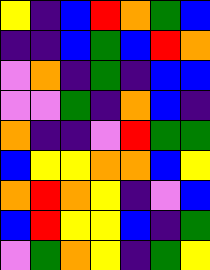[["yellow", "indigo", "blue", "red", "orange", "green", "blue"], ["indigo", "indigo", "blue", "green", "blue", "red", "orange"], ["violet", "orange", "indigo", "green", "indigo", "blue", "blue"], ["violet", "violet", "green", "indigo", "orange", "blue", "indigo"], ["orange", "indigo", "indigo", "violet", "red", "green", "green"], ["blue", "yellow", "yellow", "orange", "orange", "blue", "yellow"], ["orange", "red", "orange", "yellow", "indigo", "violet", "blue"], ["blue", "red", "yellow", "yellow", "blue", "indigo", "green"], ["violet", "green", "orange", "yellow", "indigo", "green", "yellow"]]